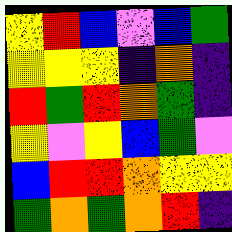[["yellow", "red", "blue", "violet", "blue", "green"], ["yellow", "yellow", "yellow", "indigo", "orange", "indigo"], ["red", "green", "red", "orange", "green", "indigo"], ["yellow", "violet", "yellow", "blue", "green", "violet"], ["blue", "red", "red", "orange", "yellow", "yellow"], ["green", "orange", "green", "orange", "red", "indigo"]]